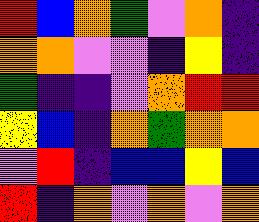[["red", "blue", "orange", "green", "violet", "orange", "indigo"], ["orange", "orange", "violet", "violet", "indigo", "yellow", "indigo"], ["green", "indigo", "indigo", "violet", "orange", "red", "red"], ["yellow", "blue", "indigo", "orange", "green", "orange", "orange"], ["violet", "red", "indigo", "blue", "blue", "yellow", "blue"], ["red", "indigo", "orange", "violet", "orange", "violet", "orange"]]